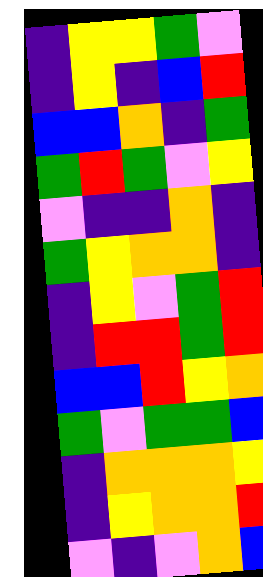[["indigo", "yellow", "yellow", "green", "violet"], ["indigo", "yellow", "indigo", "blue", "red"], ["blue", "blue", "orange", "indigo", "green"], ["green", "red", "green", "violet", "yellow"], ["violet", "indigo", "indigo", "orange", "indigo"], ["green", "yellow", "orange", "orange", "indigo"], ["indigo", "yellow", "violet", "green", "red"], ["indigo", "red", "red", "green", "red"], ["blue", "blue", "red", "yellow", "orange"], ["green", "violet", "green", "green", "blue"], ["indigo", "orange", "orange", "orange", "yellow"], ["indigo", "yellow", "orange", "orange", "red"], ["violet", "indigo", "violet", "orange", "blue"]]